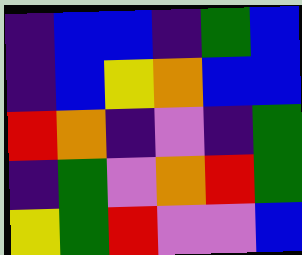[["indigo", "blue", "blue", "indigo", "green", "blue"], ["indigo", "blue", "yellow", "orange", "blue", "blue"], ["red", "orange", "indigo", "violet", "indigo", "green"], ["indigo", "green", "violet", "orange", "red", "green"], ["yellow", "green", "red", "violet", "violet", "blue"]]